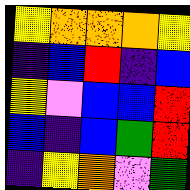[["yellow", "orange", "orange", "orange", "yellow"], ["indigo", "blue", "red", "indigo", "blue"], ["yellow", "violet", "blue", "blue", "red"], ["blue", "indigo", "blue", "green", "red"], ["indigo", "yellow", "orange", "violet", "green"]]